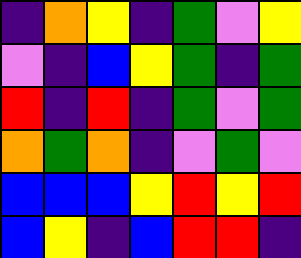[["indigo", "orange", "yellow", "indigo", "green", "violet", "yellow"], ["violet", "indigo", "blue", "yellow", "green", "indigo", "green"], ["red", "indigo", "red", "indigo", "green", "violet", "green"], ["orange", "green", "orange", "indigo", "violet", "green", "violet"], ["blue", "blue", "blue", "yellow", "red", "yellow", "red"], ["blue", "yellow", "indigo", "blue", "red", "red", "indigo"]]